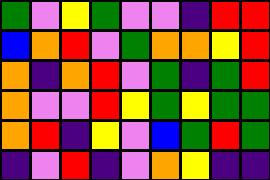[["green", "violet", "yellow", "green", "violet", "violet", "indigo", "red", "red"], ["blue", "orange", "red", "violet", "green", "orange", "orange", "yellow", "red"], ["orange", "indigo", "orange", "red", "violet", "green", "indigo", "green", "red"], ["orange", "violet", "violet", "red", "yellow", "green", "yellow", "green", "green"], ["orange", "red", "indigo", "yellow", "violet", "blue", "green", "red", "green"], ["indigo", "violet", "red", "indigo", "violet", "orange", "yellow", "indigo", "indigo"]]